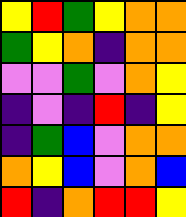[["yellow", "red", "green", "yellow", "orange", "orange"], ["green", "yellow", "orange", "indigo", "orange", "orange"], ["violet", "violet", "green", "violet", "orange", "yellow"], ["indigo", "violet", "indigo", "red", "indigo", "yellow"], ["indigo", "green", "blue", "violet", "orange", "orange"], ["orange", "yellow", "blue", "violet", "orange", "blue"], ["red", "indigo", "orange", "red", "red", "yellow"]]